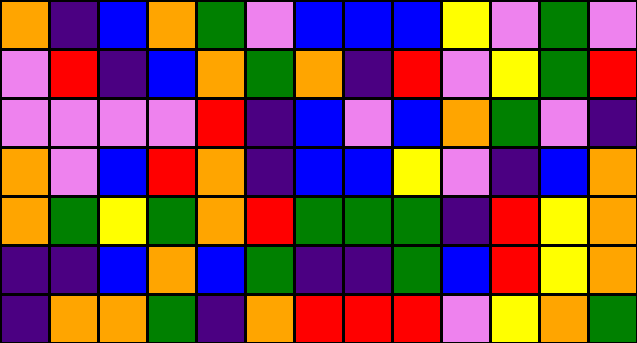[["orange", "indigo", "blue", "orange", "green", "violet", "blue", "blue", "blue", "yellow", "violet", "green", "violet"], ["violet", "red", "indigo", "blue", "orange", "green", "orange", "indigo", "red", "violet", "yellow", "green", "red"], ["violet", "violet", "violet", "violet", "red", "indigo", "blue", "violet", "blue", "orange", "green", "violet", "indigo"], ["orange", "violet", "blue", "red", "orange", "indigo", "blue", "blue", "yellow", "violet", "indigo", "blue", "orange"], ["orange", "green", "yellow", "green", "orange", "red", "green", "green", "green", "indigo", "red", "yellow", "orange"], ["indigo", "indigo", "blue", "orange", "blue", "green", "indigo", "indigo", "green", "blue", "red", "yellow", "orange"], ["indigo", "orange", "orange", "green", "indigo", "orange", "red", "red", "red", "violet", "yellow", "orange", "green"]]